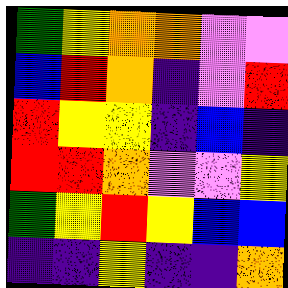[["green", "yellow", "orange", "orange", "violet", "violet"], ["blue", "red", "orange", "indigo", "violet", "red"], ["red", "yellow", "yellow", "indigo", "blue", "indigo"], ["red", "red", "orange", "violet", "violet", "yellow"], ["green", "yellow", "red", "yellow", "blue", "blue"], ["indigo", "indigo", "yellow", "indigo", "indigo", "orange"]]